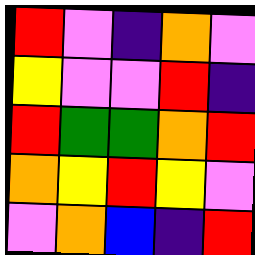[["red", "violet", "indigo", "orange", "violet"], ["yellow", "violet", "violet", "red", "indigo"], ["red", "green", "green", "orange", "red"], ["orange", "yellow", "red", "yellow", "violet"], ["violet", "orange", "blue", "indigo", "red"]]